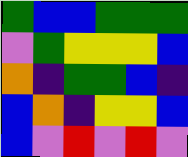[["green", "blue", "blue", "green", "green", "green"], ["violet", "green", "yellow", "yellow", "yellow", "blue"], ["orange", "indigo", "green", "green", "blue", "indigo"], ["blue", "orange", "indigo", "yellow", "yellow", "blue"], ["blue", "violet", "red", "violet", "red", "violet"]]